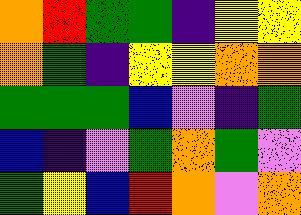[["orange", "red", "green", "green", "indigo", "yellow", "yellow"], ["orange", "green", "indigo", "yellow", "yellow", "orange", "orange"], ["green", "green", "green", "blue", "violet", "indigo", "green"], ["blue", "indigo", "violet", "green", "orange", "green", "violet"], ["green", "yellow", "blue", "red", "orange", "violet", "orange"]]